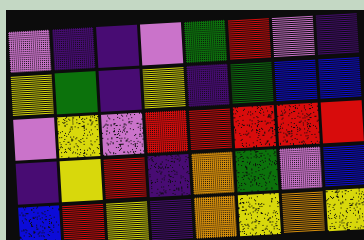[["violet", "indigo", "indigo", "violet", "green", "red", "violet", "indigo"], ["yellow", "green", "indigo", "yellow", "indigo", "green", "blue", "blue"], ["violet", "yellow", "violet", "red", "red", "red", "red", "red"], ["indigo", "yellow", "red", "indigo", "orange", "green", "violet", "blue"], ["blue", "red", "yellow", "indigo", "orange", "yellow", "orange", "yellow"]]